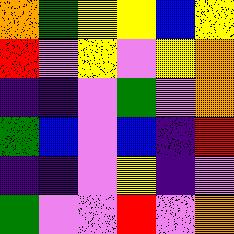[["orange", "green", "yellow", "yellow", "blue", "yellow"], ["red", "violet", "yellow", "violet", "yellow", "orange"], ["indigo", "indigo", "violet", "green", "violet", "orange"], ["green", "blue", "violet", "blue", "indigo", "red"], ["indigo", "indigo", "violet", "yellow", "indigo", "violet"], ["green", "violet", "violet", "red", "violet", "orange"]]